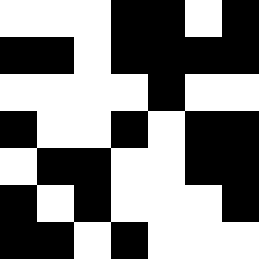[["white", "white", "white", "black", "black", "white", "black"], ["black", "black", "white", "black", "black", "black", "black"], ["white", "white", "white", "white", "black", "white", "white"], ["black", "white", "white", "black", "white", "black", "black"], ["white", "black", "black", "white", "white", "black", "black"], ["black", "white", "black", "white", "white", "white", "black"], ["black", "black", "white", "black", "white", "white", "white"]]